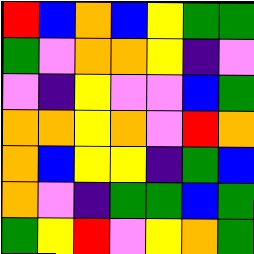[["red", "blue", "orange", "blue", "yellow", "green", "green"], ["green", "violet", "orange", "orange", "yellow", "indigo", "violet"], ["violet", "indigo", "yellow", "violet", "violet", "blue", "green"], ["orange", "orange", "yellow", "orange", "violet", "red", "orange"], ["orange", "blue", "yellow", "yellow", "indigo", "green", "blue"], ["orange", "violet", "indigo", "green", "green", "blue", "green"], ["green", "yellow", "red", "violet", "yellow", "orange", "green"]]